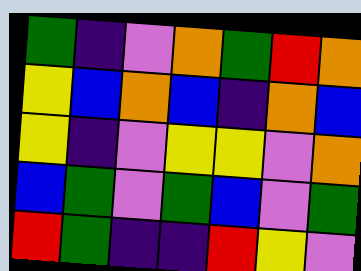[["green", "indigo", "violet", "orange", "green", "red", "orange"], ["yellow", "blue", "orange", "blue", "indigo", "orange", "blue"], ["yellow", "indigo", "violet", "yellow", "yellow", "violet", "orange"], ["blue", "green", "violet", "green", "blue", "violet", "green"], ["red", "green", "indigo", "indigo", "red", "yellow", "violet"]]